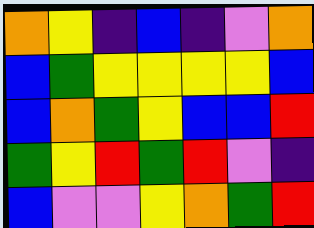[["orange", "yellow", "indigo", "blue", "indigo", "violet", "orange"], ["blue", "green", "yellow", "yellow", "yellow", "yellow", "blue"], ["blue", "orange", "green", "yellow", "blue", "blue", "red"], ["green", "yellow", "red", "green", "red", "violet", "indigo"], ["blue", "violet", "violet", "yellow", "orange", "green", "red"]]